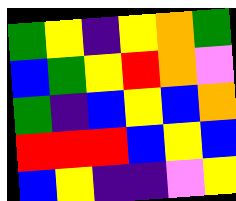[["green", "yellow", "indigo", "yellow", "orange", "green"], ["blue", "green", "yellow", "red", "orange", "violet"], ["green", "indigo", "blue", "yellow", "blue", "orange"], ["red", "red", "red", "blue", "yellow", "blue"], ["blue", "yellow", "indigo", "indigo", "violet", "yellow"]]